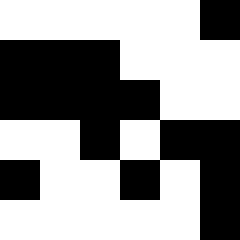[["white", "white", "white", "white", "white", "black"], ["black", "black", "black", "white", "white", "white"], ["black", "black", "black", "black", "white", "white"], ["white", "white", "black", "white", "black", "black"], ["black", "white", "white", "black", "white", "black"], ["white", "white", "white", "white", "white", "black"]]